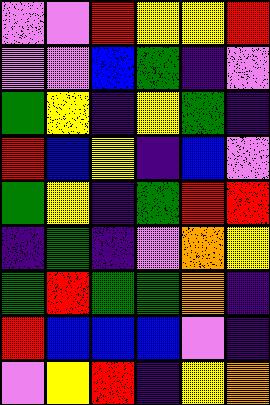[["violet", "violet", "red", "yellow", "yellow", "red"], ["violet", "violet", "blue", "green", "indigo", "violet"], ["green", "yellow", "indigo", "yellow", "green", "indigo"], ["red", "blue", "yellow", "indigo", "blue", "violet"], ["green", "yellow", "indigo", "green", "red", "red"], ["indigo", "green", "indigo", "violet", "orange", "yellow"], ["green", "red", "green", "green", "orange", "indigo"], ["red", "blue", "blue", "blue", "violet", "indigo"], ["violet", "yellow", "red", "indigo", "yellow", "orange"]]